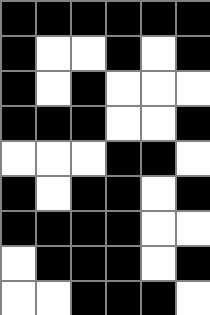[["black", "black", "black", "black", "black", "black"], ["black", "white", "white", "black", "white", "black"], ["black", "white", "black", "white", "white", "white"], ["black", "black", "black", "white", "white", "black"], ["white", "white", "white", "black", "black", "white"], ["black", "white", "black", "black", "white", "black"], ["black", "black", "black", "black", "white", "white"], ["white", "black", "black", "black", "white", "black"], ["white", "white", "black", "black", "black", "white"]]